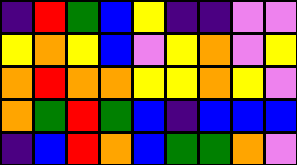[["indigo", "red", "green", "blue", "yellow", "indigo", "indigo", "violet", "violet"], ["yellow", "orange", "yellow", "blue", "violet", "yellow", "orange", "violet", "yellow"], ["orange", "red", "orange", "orange", "yellow", "yellow", "orange", "yellow", "violet"], ["orange", "green", "red", "green", "blue", "indigo", "blue", "blue", "blue"], ["indigo", "blue", "red", "orange", "blue", "green", "green", "orange", "violet"]]